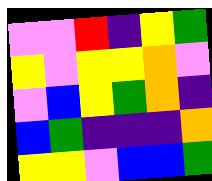[["violet", "violet", "red", "indigo", "yellow", "green"], ["yellow", "violet", "yellow", "yellow", "orange", "violet"], ["violet", "blue", "yellow", "green", "orange", "indigo"], ["blue", "green", "indigo", "indigo", "indigo", "orange"], ["yellow", "yellow", "violet", "blue", "blue", "green"]]